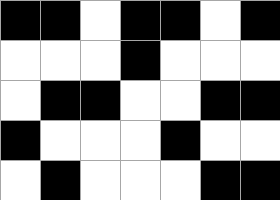[["black", "black", "white", "black", "black", "white", "black"], ["white", "white", "white", "black", "white", "white", "white"], ["white", "black", "black", "white", "white", "black", "black"], ["black", "white", "white", "white", "black", "white", "white"], ["white", "black", "white", "white", "white", "black", "black"]]